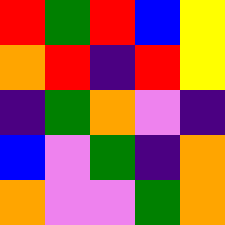[["red", "green", "red", "blue", "yellow"], ["orange", "red", "indigo", "red", "yellow"], ["indigo", "green", "orange", "violet", "indigo"], ["blue", "violet", "green", "indigo", "orange"], ["orange", "violet", "violet", "green", "orange"]]